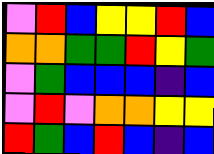[["violet", "red", "blue", "yellow", "yellow", "red", "blue"], ["orange", "orange", "green", "green", "red", "yellow", "green"], ["violet", "green", "blue", "blue", "blue", "indigo", "blue"], ["violet", "red", "violet", "orange", "orange", "yellow", "yellow"], ["red", "green", "blue", "red", "blue", "indigo", "blue"]]